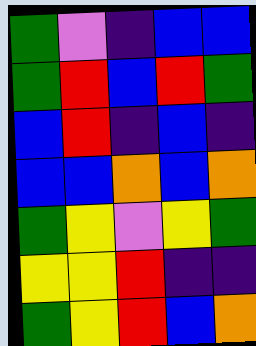[["green", "violet", "indigo", "blue", "blue"], ["green", "red", "blue", "red", "green"], ["blue", "red", "indigo", "blue", "indigo"], ["blue", "blue", "orange", "blue", "orange"], ["green", "yellow", "violet", "yellow", "green"], ["yellow", "yellow", "red", "indigo", "indigo"], ["green", "yellow", "red", "blue", "orange"]]